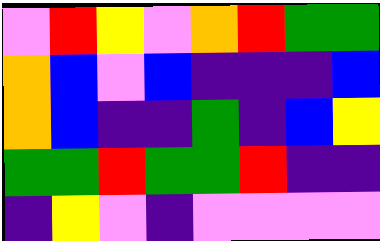[["violet", "red", "yellow", "violet", "orange", "red", "green", "green"], ["orange", "blue", "violet", "blue", "indigo", "indigo", "indigo", "blue"], ["orange", "blue", "indigo", "indigo", "green", "indigo", "blue", "yellow"], ["green", "green", "red", "green", "green", "red", "indigo", "indigo"], ["indigo", "yellow", "violet", "indigo", "violet", "violet", "violet", "violet"]]